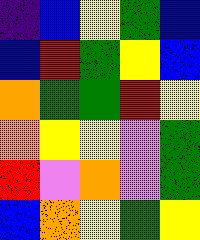[["indigo", "blue", "yellow", "green", "blue"], ["blue", "red", "green", "yellow", "blue"], ["orange", "green", "green", "red", "yellow"], ["orange", "yellow", "yellow", "violet", "green"], ["red", "violet", "orange", "violet", "green"], ["blue", "orange", "yellow", "green", "yellow"]]